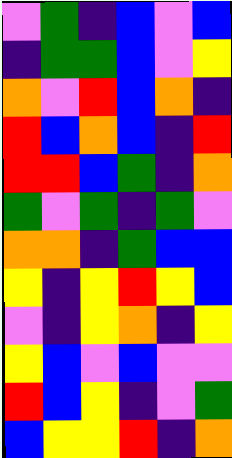[["violet", "green", "indigo", "blue", "violet", "blue"], ["indigo", "green", "green", "blue", "violet", "yellow"], ["orange", "violet", "red", "blue", "orange", "indigo"], ["red", "blue", "orange", "blue", "indigo", "red"], ["red", "red", "blue", "green", "indigo", "orange"], ["green", "violet", "green", "indigo", "green", "violet"], ["orange", "orange", "indigo", "green", "blue", "blue"], ["yellow", "indigo", "yellow", "red", "yellow", "blue"], ["violet", "indigo", "yellow", "orange", "indigo", "yellow"], ["yellow", "blue", "violet", "blue", "violet", "violet"], ["red", "blue", "yellow", "indigo", "violet", "green"], ["blue", "yellow", "yellow", "red", "indigo", "orange"]]